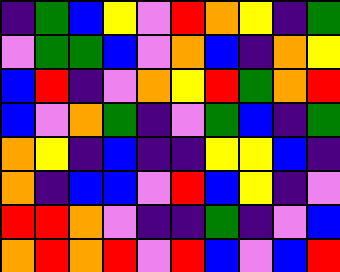[["indigo", "green", "blue", "yellow", "violet", "red", "orange", "yellow", "indigo", "green"], ["violet", "green", "green", "blue", "violet", "orange", "blue", "indigo", "orange", "yellow"], ["blue", "red", "indigo", "violet", "orange", "yellow", "red", "green", "orange", "red"], ["blue", "violet", "orange", "green", "indigo", "violet", "green", "blue", "indigo", "green"], ["orange", "yellow", "indigo", "blue", "indigo", "indigo", "yellow", "yellow", "blue", "indigo"], ["orange", "indigo", "blue", "blue", "violet", "red", "blue", "yellow", "indigo", "violet"], ["red", "red", "orange", "violet", "indigo", "indigo", "green", "indigo", "violet", "blue"], ["orange", "red", "orange", "red", "violet", "red", "blue", "violet", "blue", "red"]]